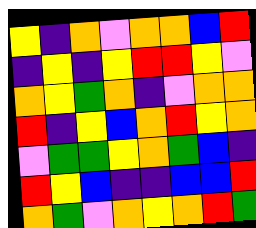[["yellow", "indigo", "orange", "violet", "orange", "orange", "blue", "red"], ["indigo", "yellow", "indigo", "yellow", "red", "red", "yellow", "violet"], ["orange", "yellow", "green", "orange", "indigo", "violet", "orange", "orange"], ["red", "indigo", "yellow", "blue", "orange", "red", "yellow", "orange"], ["violet", "green", "green", "yellow", "orange", "green", "blue", "indigo"], ["red", "yellow", "blue", "indigo", "indigo", "blue", "blue", "red"], ["orange", "green", "violet", "orange", "yellow", "orange", "red", "green"]]